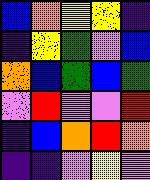[["blue", "orange", "yellow", "yellow", "indigo"], ["indigo", "yellow", "green", "violet", "blue"], ["orange", "blue", "green", "blue", "green"], ["violet", "red", "violet", "violet", "red"], ["indigo", "blue", "orange", "red", "orange"], ["indigo", "indigo", "violet", "yellow", "violet"]]